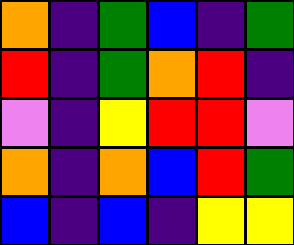[["orange", "indigo", "green", "blue", "indigo", "green"], ["red", "indigo", "green", "orange", "red", "indigo"], ["violet", "indigo", "yellow", "red", "red", "violet"], ["orange", "indigo", "orange", "blue", "red", "green"], ["blue", "indigo", "blue", "indigo", "yellow", "yellow"]]